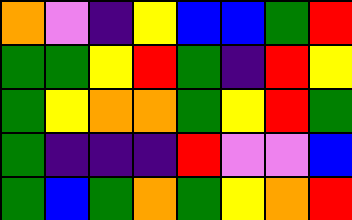[["orange", "violet", "indigo", "yellow", "blue", "blue", "green", "red"], ["green", "green", "yellow", "red", "green", "indigo", "red", "yellow"], ["green", "yellow", "orange", "orange", "green", "yellow", "red", "green"], ["green", "indigo", "indigo", "indigo", "red", "violet", "violet", "blue"], ["green", "blue", "green", "orange", "green", "yellow", "orange", "red"]]